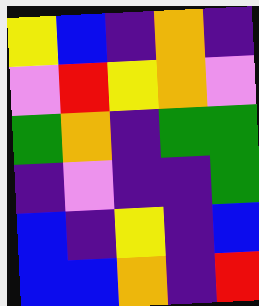[["yellow", "blue", "indigo", "orange", "indigo"], ["violet", "red", "yellow", "orange", "violet"], ["green", "orange", "indigo", "green", "green"], ["indigo", "violet", "indigo", "indigo", "green"], ["blue", "indigo", "yellow", "indigo", "blue"], ["blue", "blue", "orange", "indigo", "red"]]